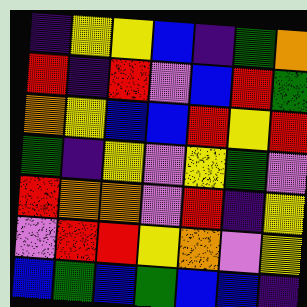[["indigo", "yellow", "yellow", "blue", "indigo", "green", "orange"], ["red", "indigo", "red", "violet", "blue", "red", "green"], ["orange", "yellow", "blue", "blue", "red", "yellow", "red"], ["green", "indigo", "yellow", "violet", "yellow", "green", "violet"], ["red", "orange", "orange", "violet", "red", "indigo", "yellow"], ["violet", "red", "red", "yellow", "orange", "violet", "yellow"], ["blue", "green", "blue", "green", "blue", "blue", "indigo"]]